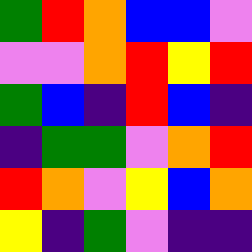[["green", "red", "orange", "blue", "blue", "violet"], ["violet", "violet", "orange", "red", "yellow", "red"], ["green", "blue", "indigo", "red", "blue", "indigo"], ["indigo", "green", "green", "violet", "orange", "red"], ["red", "orange", "violet", "yellow", "blue", "orange"], ["yellow", "indigo", "green", "violet", "indigo", "indigo"]]